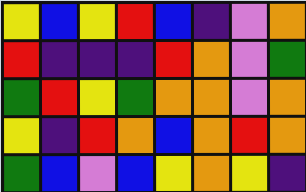[["yellow", "blue", "yellow", "red", "blue", "indigo", "violet", "orange"], ["red", "indigo", "indigo", "indigo", "red", "orange", "violet", "green"], ["green", "red", "yellow", "green", "orange", "orange", "violet", "orange"], ["yellow", "indigo", "red", "orange", "blue", "orange", "red", "orange"], ["green", "blue", "violet", "blue", "yellow", "orange", "yellow", "indigo"]]